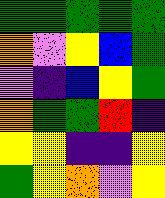[["green", "green", "green", "green", "green"], ["orange", "violet", "yellow", "blue", "green"], ["violet", "indigo", "blue", "yellow", "green"], ["orange", "green", "green", "red", "indigo"], ["yellow", "yellow", "indigo", "indigo", "yellow"], ["green", "yellow", "orange", "violet", "yellow"]]